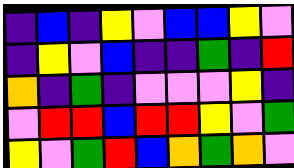[["indigo", "blue", "indigo", "yellow", "violet", "blue", "blue", "yellow", "violet"], ["indigo", "yellow", "violet", "blue", "indigo", "indigo", "green", "indigo", "red"], ["orange", "indigo", "green", "indigo", "violet", "violet", "violet", "yellow", "indigo"], ["violet", "red", "red", "blue", "red", "red", "yellow", "violet", "green"], ["yellow", "violet", "green", "red", "blue", "orange", "green", "orange", "violet"]]